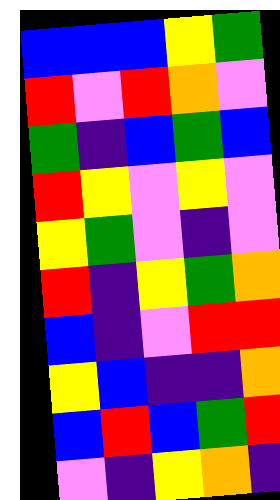[["blue", "blue", "blue", "yellow", "green"], ["red", "violet", "red", "orange", "violet"], ["green", "indigo", "blue", "green", "blue"], ["red", "yellow", "violet", "yellow", "violet"], ["yellow", "green", "violet", "indigo", "violet"], ["red", "indigo", "yellow", "green", "orange"], ["blue", "indigo", "violet", "red", "red"], ["yellow", "blue", "indigo", "indigo", "orange"], ["blue", "red", "blue", "green", "red"], ["violet", "indigo", "yellow", "orange", "indigo"]]